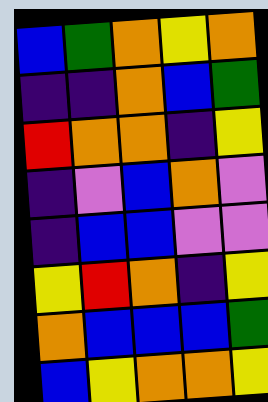[["blue", "green", "orange", "yellow", "orange"], ["indigo", "indigo", "orange", "blue", "green"], ["red", "orange", "orange", "indigo", "yellow"], ["indigo", "violet", "blue", "orange", "violet"], ["indigo", "blue", "blue", "violet", "violet"], ["yellow", "red", "orange", "indigo", "yellow"], ["orange", "blue", "blue", "blue", "green"], ["blue", "yellow", "orange", "orange", "yellow"]]